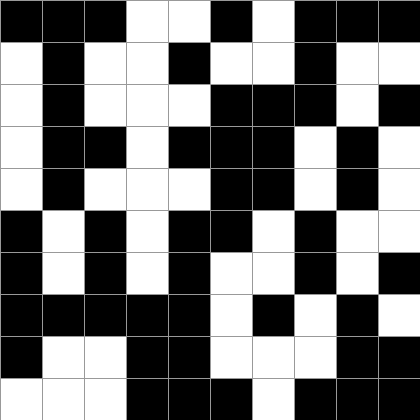[["black", "black", "black", "white", "white", "black", "white", "black", "black", "black"], ["white", "black", "white", "white", "black", "white", "white", "black", "white", "white"], ["white", "black", "white", "white", "white", "black", "black", "black", "white", "black"], ["white", "black", "black", "white", "black", "black", "black", "white", "black", "white"], ["white", "black", "white", "white", "white", "black", "black", "white", "black", "white"], ["black", "white", "black", "white", "black", "black", "white", "black", "white", "white"], ["black", "white", "black", "white", "black", "white", "white", "black", "white", "black"], ["black", "black", "black", "black", "black", "white", "black", "white", "black", "white"], ["black", "white", "white", "black", "black", "white", "white", "white", "black", "black"], ["white", "white", "white", "black", "black", "black", "white", "black", "black", "black"]]